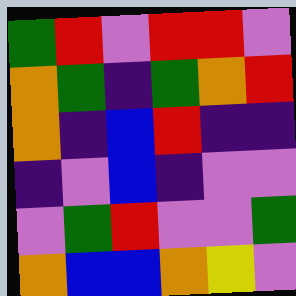[["green", "red", "violet", "red", "red", "violet"], ["orange", "green", "indigo", "green", "orange", "red"], ["orange", "indigo", "blue", "red", "indigo", "indigo"], ["indigo", "violet", "blue", "indigo", "violet", "violet"], ["violet", "green", "red", "violet", "violet", "green"], ["orange", "blue", "blue", "orange", "yellow", "violet"]]